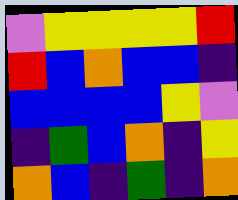[["violet", "yellow", "yellow", "yellow", "yellow", "red"], ["red", "blue", "orange", "blue", "blue", "indigo"], ["blue", "blue", "blue", "blue", "yellow", "violet"], ["indigo", "green", "blue", "orange", "indigo", "yellow"], ["orange", "blue", "indigo", "green", "indigo", "orange"]]